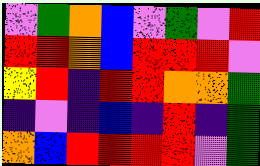[["violet", "green", "orange", "blue", "violet", "green", "violet", "red"], ["red", "red", "orange", "blue", "red", "red", "red", "violet"], ["yellow", "red", "indigo", "red", "red", "orange", "orange", "green"], ["indigo", "violet", "indigo", "blue", "indigo", "red", "indigo", "green"], ["orange", "blue", "red", "red", "red", "red", "violet", "green"]]